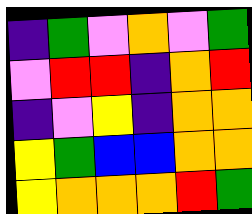[["indigo", "green", "violet", "orange", "violet", "green"], ["violet", "red", "red", "indigo", "orange", "red"], ["indigo", "violet", "yellow", "indigo", "orange", "orange"], ["yellow", "green", "blue", "blue", "orange", "orange"], ["yellow", "orange", "orange", "orange", "red", "green"]]